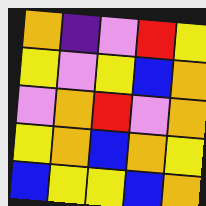[["orange", "indigo", "violet", "red", "yellow"], ["yellow", "violet", "yellow", "blue", "orange"], ["violet", "orange", "red", "violet", "orange"], ["yellow", "orange", "blue", "orange", "yellow"], ["blue", "yellow", "yellow", "blue", "orange"]]